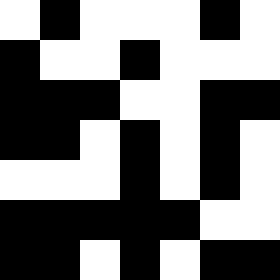[["white", "black", "white", "white", "white", "black", "white"], ["black", "white", "white", "black", "white", "white", "white"], ["black", "black", "black", "white", "white", "black", "black"], ["black", "black", "white", "black", "white", "black", "white"], ["white", "white", "white", "black", "white", "black", "white"], ["black", "black", "black", "black", "black", "white", "white"], ["black", "black", "white", "black", "white", "black", "black"]]